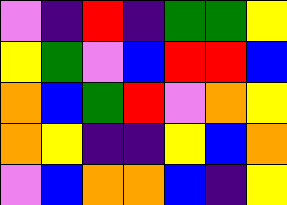[["violet", "indigo", "red", "indigo", "green", "green", "yellow"], ["yellow", "green", "violet", "blue", "red", "red", "blue"], ["orange", "blue", "green", "red", "violet", "orange", "yellow"], ["orange", "yellow", "indigo", "indigo", "yellow", "blue", "orange"], ["violet", "blue", "orange", "orange", "blue", "indigo", "yellow"]]